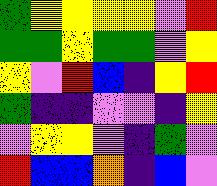[["green", "yellow", "yellow", "yellow", "yellow", "violet", "red"], ["green", "green", "yellow", "green", "green", "violet", "yellow"], ["yellow", "violet", "red", "blue", "indigo", "yellow", "red"], ["green", "indigo", "indigo", "violet", "violet", "indigo", "yellow"], ["violet", "yellow", "yellow", "violet", "indigo", "green", "violet"], ["red", "blue", "blue", "orange", "indigo", "blue", "violet"]]